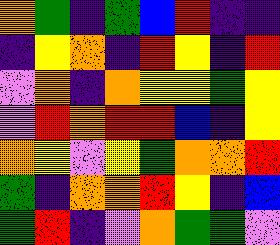[["orange", "green", "indigo", "green", "blue", "red", "indigo", "indigo"], ["indigo", "yellow", "orange", "indigo", "red", "yellow", "indigo", "red"], ["violet", "orange", "indigo", "orange", "yellow", "yellow", "green", "yellow"], ["violet", "red", "orange", "red", "red", "blue", "indigo", "yellow"], ["orange", "yellow", "violet", "yellow", "green", "orange", "orange", "red"], ["green", "indigo", "orange", "orange", "red", "yellow", "indigo", "blue"], ["green", "red", "indigo", "violet", "orange", "green", "green", "violet"]]